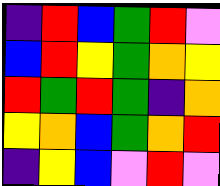[["indigo", "red", "blue", "green", "red", "violet"], ["blue", "red", "yellow", "green", "orange", "yellow"], ["red", "green", "red", "green", "indigo", "orange"], ["yellow", "orange", "blue", "green", "orange", "red"], ["indigo", "yellow", "blue", "violet", "red", "violet"]]